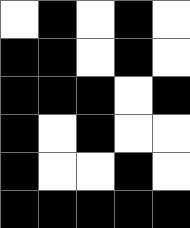[["white", "black", "white", "black", "white"], ["black", "black", "white", "black", "white"], ["black", "black", "black", "white", "black"], ["black", "white", "black", "white", "white"], ["black", "white", "white", "black", "white"], ["black", "black", "black", "black", "black"]]